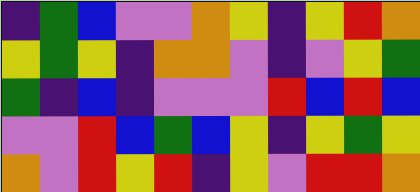[["indigo", "green", "blue", "violet", "violet", "orange", "yellow", "indigo", "yellow", "red", "orange"], ["yellow", "green", "yellow", "indigo", "orange", "orange", "violet", "indigo", "violet", "yellow", "green"], ["green", "indigo", "blue", "indigo", "violet", "violet", "violet", "red", "blue", "red", "blue"], ["violet", "violet", "red", "blue", "green", "blue", "yellow", "indigo", "yellow", "green", "yellow"], ["orange", "violet", "red", "yellow", "red", "indigo", "yellow", "violet", "red", "red", "orange"]]